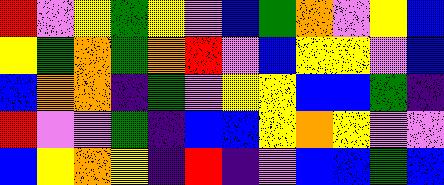[["red", "violet", "yellow", "green", "yellow", "violet", "blue", "green", "orange", "violet", "yellow", "blue"], ["yellow", "green", "orange", "green", "orange", "red", "violet", "blue", "yellow", "yellow", "violet", "blue"], ["blue", "orange", "orange", "indigo", "green", "violet", "yellow", "yellow", "blue", "blue", "green", "indigo"], ["red", "violet", "violet", "green", "indigo", "blue", "blue", "yellow", "orange", "yellow", "violet", "violet"], ["blue", "yellow", "orange", "yellow", "indigo", "red", "indigo", "violet", "blue", "blue", "green", "blue"]]